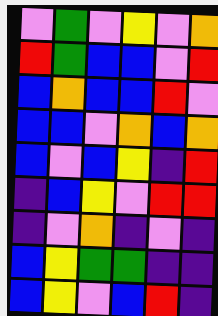[["violet", "green", "violet", "yellow", "violet", "orange"], ["red", "green", "blue", "blue", "violet", "red"], ["blue", "orange", "blue", "blue", "red", "violet"], ["blue", "blue", "violet", "orange", "blue", "orange"], ["blue", "violet", "blue", "yellow", "indigo", "red"], ["indigo", "blue", "yellow", "violet", "red", "red"], ["indigo", "violet", "orange", "indigo", "violet", "indigo"], ["blue", "yellow", "green", "green", "indigo", "indigo"], ["blue", "yellow", "violet", "blue", "red", "indigo"]]